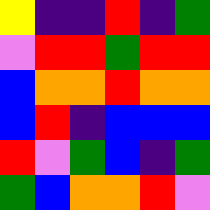[["yellow", "indigo", "indigo", "red", "indigo", "green"], ["violet", "red", "red", "green", "red", "red"], ["blue", "orange", "orange", "red", "orange", "orange"], ["blue", "red", "indigo", "blue", "blue", "blue"], ["red", "violet", "green", "blue", "indigo", "green"], ["green", "blue", "orange", "orange", "red", "violet"]]